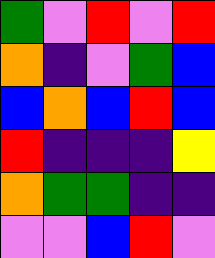[["green", "violet", "red", "violet", "red"], ["orange", "indigo", "violet", "green", "blue"], ["blue", "orange", "blue", "red", "blue"], ["red", "indigo", "indigo", "indigo", "yellow"], ["orange", "green", "green", "indigo", "indigo"], ["violet", "violet", "blue", "red", "violet"]]